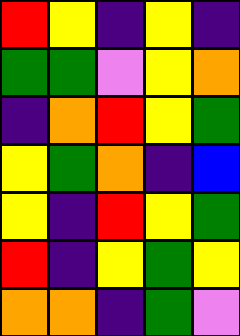[["red", "yellow", "indigo", "yellow", "indigo"], ["green", "green", "violet", "yellow", "orange"], ["indigo", "orange", "red", "yellow", "green"], ["yellow", "green", "orange", "indigo", "blue"], ["yellow", "indigo", "red", "yellow", "green"], ["red", "indigo", "yellow", "green", "yellow"], ["orange", "orange", "indigo", "green", "violet"]]